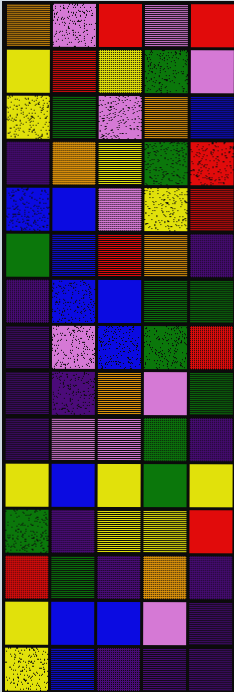[["orange", "violet", "red", "violet", "red"], ["yellow", "red", "yellow", "green", "violet"], ["yellow", "green", "violet", "orange", "blue"], ["indigo", "orange", "yellow", "green", "red"], ["blue", "blue", "violet", "yellow", "red"], ["green", "blue", "red", "orange", "indigo"], ["indigo", "blue", "blue", "green", "green"], ["indigo", "violet", "blue", "green", "red"], ["indigo", "indigo", "orange", "violet", "green"], ["indigo", "violet", "violet", "green", "indigo"], ["yellow", "blue", "yellow", "green", "yellow"], ["green", "indigo", "yellow", "yellow", "red"], ["red", "green", "indigo", "orange", "indigo"], ["yellow", "blue", "blue", "violet", "indigo"], ["yellow", "blue", "indigo", "indigo", "indigo"]]